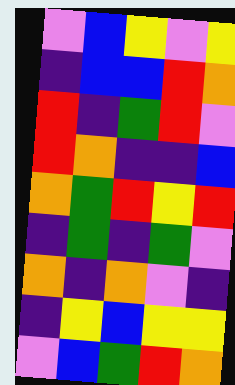[["violet", "blue", "yellow", "violet", "yellow"], ["indigo", "blue", "blue", "red", "orange"], ["red", "indigo", "green", "red", "violet"], ["red", "orange", "indigo", "indigo", "blue"], ["orange", "green", "red", "yellow", "red"], ["indigo", "green", "indigo", "green", "violet"], ["orange", "indigo", "orange", "violet", "indigo"], ["indigo", "yellow", "blue", "yellow", "yellow"], ["violet", "blue", "green", "red", "orange"]]